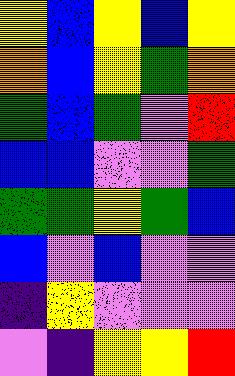[["yellow", "blue", "yellow", "blue", "yellow"], ["orange", "blue", "yellow", "green", "orange"], ["green", "blue", "green", "violet", "red"], ["blue", "blue", "violet", "violet", "green"], ["green", "green", "yellow", "green", "blue"], ["blue", "violet", "blue", "violet", "violet"], ["indigo", "yellow", "violet", "violet", "violet"], ["violet", "indigo", "yellow", "yellow", "red"]]